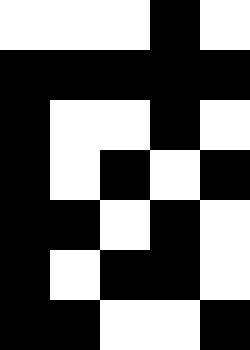[["white", "white", "white", "black", "white"], ["black", "black", "black", "black", "black"], ["black", "white", "white", "black", "white"], ["black", "white", "black", "white", "black"], ["black", "black", "white", "black", "white"], ["black", "white", "black", "black", "white"], ["black", "black", "white", "white", "black"]]